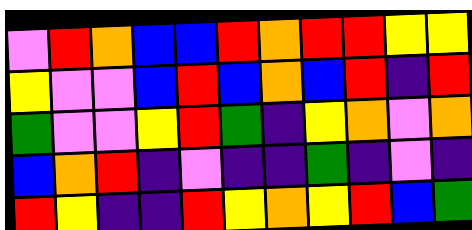[["violet", "red", "orange", "blue", "blue", "red", "orange", "red", "red", "yellow", "yellow"], ["yellow", "violet", "violet", "blue", "red", "blue", "orange", "blue", "red", "indigo", "red"], ["green", "violet", "violet", "yellow", "red", "green", "indigo", "yellow", "orange", "violet", "orange"], ["blue", "orange", "red", "indigo", "violet", "indigo", "indigo", "green", "indigo", "violet", "indigo"], ["red", "yellow", "indigo", "indigo", "red", "yellow", "orange", "yellow", "red", "blue", "green"]]